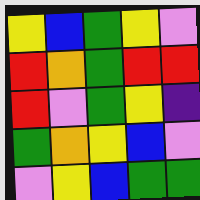[["yellow", "blue", "green", "yellow", "violet"], ["red", "orange", "green", "red", "red"], ["red", "violet", "green", "yellow", "indigo"], ["green", "orange", "yellow", "blue", "violet"], ["violet", "yellow", "blue", "green", "green"]]